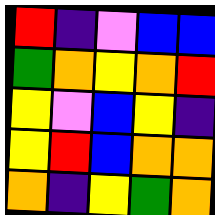[["red", "indigo", "violet", "blue", "blue"], ["green", "orange", "yellow", "orange", "red"], ["yellow", "violet", "blue", "yellow", "indigo"], ["yellow", "red", "blue", "orange", "orange"], ["orange", "indigo", "yellow", "green", "orange"]]